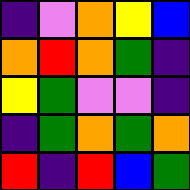[["indigo", "violet", "orange", "yellow", "blue"], ["orange", "red", "orange", "green", "indigo"], ["yellow", "green", "violet", "violet", "indigo"], ["indigo", "green", "orange", "green", "orange"], ["red", "indigo", "red", "blue", "green"]]